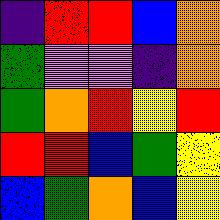[["indigo", "red", "red", "blue", "orange"], ["green", "violet", "violet", "indigo", "orange"], ["green", "orange", "red", "yellow", "red"], ["red", "red", "blue", "green", "yellow"], ["blue", "green", "orange", "blue", "yellow"]]